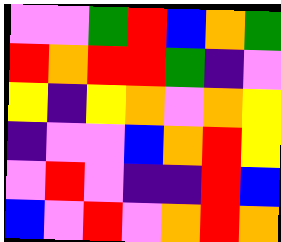[["violet", "violet", "green", "red", "blue", "orange", "green"], ["red", "orange", "red", "red", "green", "indigo", "violet"], ["yellow", "indigo", "yellow", "orange", "violet", "orange", "yellow"], ["indigo", "violet", "violet", "blue", "orange", "red", "yellow"], ["violet", "red", "violet", "indigo", "indigo", "red", "blue"], ["blue", "violet", "red", "violet", "orange", "red", "orange"]]